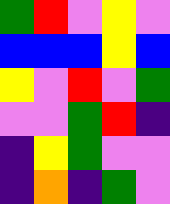[["green", "red", "violet", "yellow", "violet"], ["blue", "blue", "blue", "yellow", "blue"], ["yellow", "violet", "red", "violet", "green"], ["violet", "violet", "green", "red", "indigo"], ["indigo", "yellow", "green", "violet", "violet"], ["indigo", "orange", "indigo", "green", "violet"]]